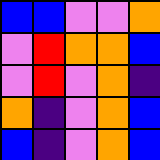[["blue", "blue", "violet", "violet", "orange"], ["violet", "red", "orange", "orange", "blue"], ["violet", "red", "violet", "orange", "indigo"], ["orange", "indigo", "violet", "orange", "blue"], ["blue", "indigo", "violet", "orange", "blue"]]